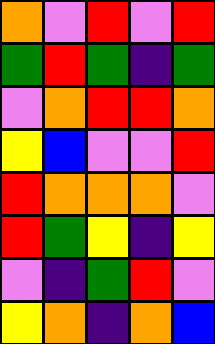[["orange", "violet", "red", "violet", "red"], ["green", "red", "green", "indigo", "green"], ["violet", "orange", "red", "red", "orange"], ["yellow", "blue", "violet", "violet", "red"], ["red", "orange", "orange", "orange", "violet"], ["red", "green", "yellow", "indigo", "yellow"], ["violet", "indigo", "green", "red", "violet"], ["yellow", "orange", "indigo", "orange", "blue"]]